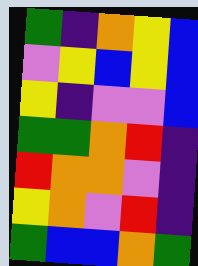[["green", "indigo", "orange", "yellow", "blue"], ["violet", "yellow", "blue", "yellow", "blue"], ["yellow", "indigo", "violet", "violet", "blue"], ["green", "green", "orange", "red", "indigo"], ["red", "orange", "orange", "violet", "indigo"], ["yellow", "orange", "violet", "red", "indigo"], ["green", "blue", "blue", "orange", "green"]]